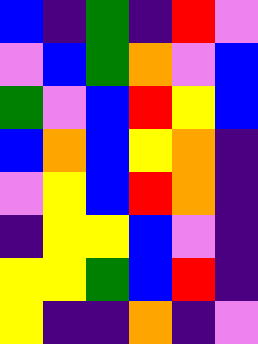[["blue", "indigo", "green", "indigo", "red", "violet"], ["violet", "blue", "green", "orange", "violet", "blue"], ["green", "violet", "blue", "red", "yellow", "blue"], ["blue", "orange", "blue", "yellow", "orange", "indigo"], ["violet", "yellow", "blue", "red", "orange", "indigo"], ["indigo", "yellow", "yellow", "blue", "violet", "indigo"], ["yellow", "yellow", "green", "blue", "red", "indigo"], ["yellow", "indigo", "indigo", "orange", "indigo", "violet"]]